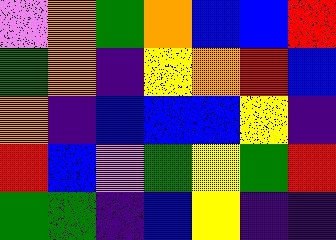[["violet", "orange", "green", "orange", "blue", "blue", "red"], ["green", "orange", "indigo", "yellow", "orange", "red", "blue"], ["orange", "indigo", "blue", "blue", "blue", "yellow", "indigo"], ["red", "blue", "violet", "green", "yellow", "green", "red"], ["green", "green", "indigo", "blue", "yellow", "indigo", "indigo"]]